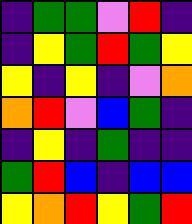[["indigo", "green", "green", "violet", "red", "indigo"], ["indigo", "yellow", "green", "red", "green", "yellow"], ["yellow", "indigo", "yellow", "indigo", "violet", "orange"], ["orange", "red", "violet", "blue", "green", "indigo"], ["indigo", "yellow", "indigo", "green", "indigo", "indigo"], ["green", "red", "blue", "indigo", "blue", "blue"], ["yellow", "orange", "red", "yellow", "green", "red"]]